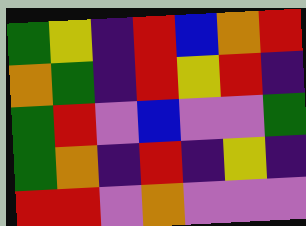[["green", "yellow", "indigo", "red", "blue", "orange", "red"], ["orange", "green", "indigo", "red", "yellow", "red", "indigo"], ["green", "red", "violet", "blue", "violet", "violet", "green"], ["green", "orange", "indigo", "red", "indigo", "yellow", "indigo"], ["red", "red", "violet", "orange", "violet", "violet", "violet"]]